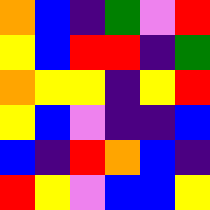[["orange", "blue", "indigo", "green", "violet", "red"], ["yellow", "blue", "red", "red", "indigo", "green"], ["orange", "yellow", "yellow", "indigo", "yellow", "red"], ["yellow", "blue", "violet", "indigo", "indigo", "blue"], ["blue", "indigo", "red", "orange", "blue", "indigo"], ["red", "yellow", "violet", "blue", "blue", "yellow"]]